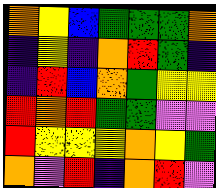[["orange", "yellow", "blue", "green", "green", "green", "orange"], ["indigo", "yellow", "indigo", "orange", "red", "green", "indigo"], ["indigo", "red", "blue", "orange", "green", "yellow", "yellow"], ["red", "orange", "red", "green", "green", "violet", "violet"], ["red", "yellow", "yellow", "yellow", "orange", "yellow", "green"], ["orange", "violet", "red", "indigo", "orange", "red", "violet"]]